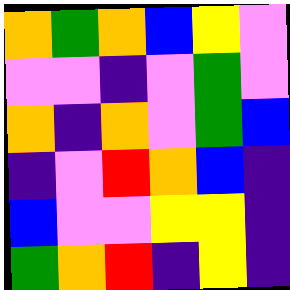[["orange", "green", "orange", "blue", "yellow", "violet"], ["violet", "violet", "indigo", "violet", "green", "violet"], ["orange", "indigo", "orange", "violet", "green", "blue"], ["indigo", "violet", "red", "orange", "blue", "indigo"], ["blue", "violet", "violet", "yellow", "yellow", "indigo"], ["green", "orange", "red", "indigo", "yellow", "indigo"]]